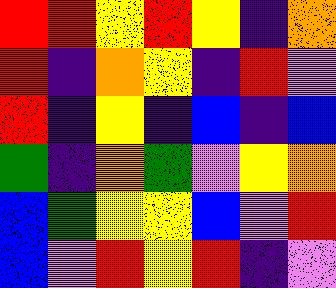[["red", "red", "yellow", "red", "yellow", "indigo", "orange"], ["red", "indigo", "orange", "yellow", "indigo", "red", "violet"], ["red", "indigo", "yellow", "indigo", "blue", "indigo", "blue"], ["green", "indigo", "orange", "green", "violet", "yellow", "orange"], ["blue", "green", "yellow", "yellow", "blue", "violet", "red"], ["blue", "violet", "red", "yellow", "red", "indigo", "violet"]]